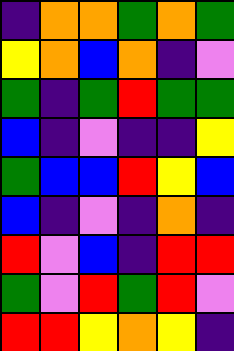[["indigo", "orange", "orange", "green", "orange", "green"], ["yellow", "orange", "blue", "orange", "indigo", "violet"], ["green", "indigo", "green", "red", "green", "green"], ["blue", "indigo", "violet", "indigo", "indigo", "yellow"], ["green", "blue", "blue", "red", "yellow", "blue"], ["blue", "indigo", "violet", "indigo", "orange", "indigo"], ["red", "violet", "blue", "indigo", "red", "red"], ["green", "violet", "red", "green", "red", "violet"], ["red", "red", "yellow", "orange", "yellow", "indigo"]]